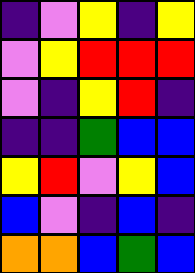[["indigo", "violet", "yellow", "indigo", "yellow"], ["violet", "yellow", "red", "red", "red"], ["violet", "indigo", "yellow", "red", "indigo"], ["indigo", "indigo", "green", "blue", "blue"], ["yellow", "red", "violet", "yellow", "blue"], ["blue", "violet", "indigo", "blue", "indigo"], ["orange", "orange", "blue", "green", "blue"]]